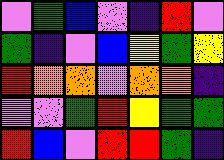[["violet", "green", "blue", "violet", "indigo", "red", "violet"], ["green", "indigo", "violet", "blue", "yellow", "green", "yellow"], ["red", "orange", "orange", "violet", "orange", "orange", "indigo"], ["violet", "violet", "green", "red", "yellow", "green", "green"], ["red", "blue", "violet", "red", "red", "green", "indigo"]]